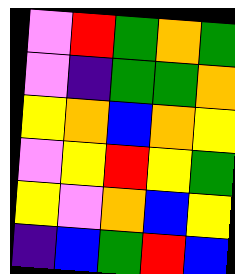[["violet", "red", "green", "orange", "green"], ["violet", "indigo", "green", "green", "orange"], ["yellow", "orange", "blue", "orange", "yellow"], ["violet", "yellow", "red", "yellow", "green"], ["yellow", "violet", "orange", "blue", "yellow"], ["indigo", "blue", "green", "red", "blue"]]